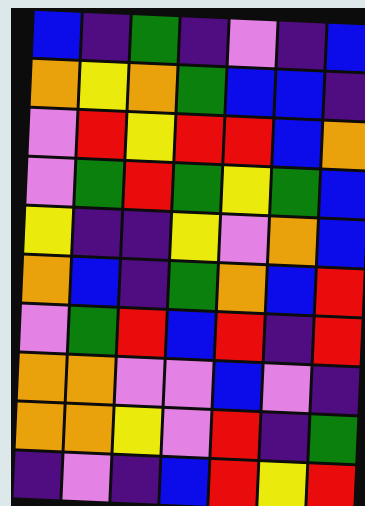[["blue", "indigo", "green", "indigo", "violet", "indigo", "blue"], ["orange", "yellow", "orange", "green", "blue", "blue", "indigo"], ["violet", "red", "yellow", "red", "red", "blue", "orange"], ["violet", "green", "red", "green", "yellow", "green", "blue"], ["yellow", "indigo", "indigo", "yellow", "violet", "orange", "blue"], ["orange", "blue", "indigo", "green", "orange", "blue", "red"], ["violet", "green", "red", "blue", "red", "indigo", "red"], ["orange", "orange", "violet", "violet", "blue", "violet", "indigo"], ["orange", "orange", "yellow", "violet", "red", "indigo", "green"], ["indigo", "violet", "indigo", "blue", "red", "yellow", "red"]]